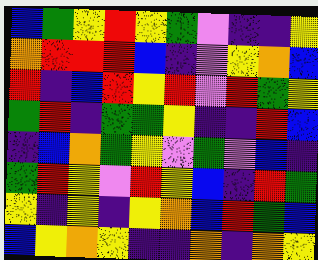[["blue", "green", "yellow", "red", "yellow", "green", "violet", "indigo", "indigo", "yellow"], ["orange", "red", "red", "red", "blue", "indigo", "violet", "yellow", "orange", "blue"], ["red", "indigo", "blue", "red", "yellow", "red", "violet", "red", "green", "yellow"], ["green", "red", "indigo", "green", "green", "yellow", "indigo", "indigo", "red", "blue"], ["indigo", "blue", "orange", "green", "yellow", "violet", "green", "violet", "blue", "indigo"], ["green", "red", "yellow", "violet", "red", "yellow", "blue", "indigo", "red", "green"], ["yellow", "indigo", "yellow", "indigo", "yellow", "orange", "blue", "red", "green", "blue"], ["blue", "yellow", "orange", "yellow", "indigo", "indigo", "orange", "indigo", "orange", "yellow"]]